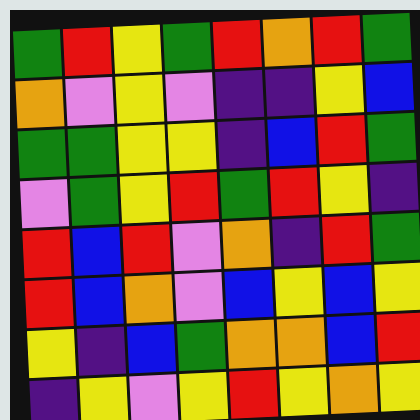[["green", "red", "yellow", "green", "red", "orange", "red", "green"], ["orange", "violet", "yellow", "violet", "indigo", "indigo", "yellow", "blue"], ["green", "green", "yellow", "yellow", "indigo", "blue", "red", "green"], ["violet", "green", "yellow", "red", "green", "red", "yellow", "indigo"], ["red", "blue", "red", "violet", "orange", "indigo", "red", "green"], ["red", "blue", "orange", "violet", "blue", "yellow", "blue", "yellow"], ["yellow", "indigo", "blue", "green", "orange", "orange", "blue", "red"], ["indigo", "yellow", "violet", "yellow", "red", "yellow", "orange", "yellow"]]